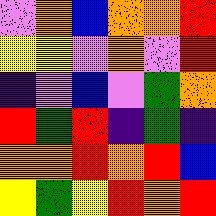[["violet", "orange", "blue", "orange", "orange", "red"], ["yellow", "yellow", "violet", "orange", "violet", "red"], ["indigo", "violet", "blue", "violet", "green", "orange"], ["red", "green", "red", "indigo", "green", "indigo"], ["orange", "orange", "red", "orange", "red", "blue"], ["yellow", "green", "yellow", "red", "orange", "red"]]